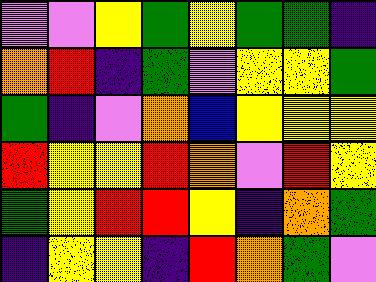[["violet", "violet", "yellow", "green", "yellow", "green", "green", "indigo"], ["orange", "red", "indigo", "green", "violet", "yellow", "yellow", "green"], ["green", "indigo", "violet", "orange", "blue", "yellow", "yellow", "yellow"], ["red", "yellow", "yellow", "red", "orange", "violet", "red", "yellow"], ["green", "yellow", "red", "red", "yellow", "indigo", "orange", "green"], ["indigo", "yellow", "yellow", "indigo", "red", "orange", "green", "violet"]]